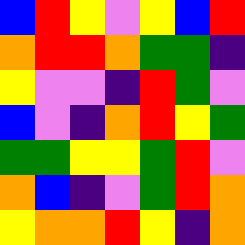[["blue", "red", "yellow", "violet", "yellow", "blue", "red"], ["orange", "red", "red", "orange", "green", "green", "indigo"], ["yellow", "violet", "violet", "indigo", "red", "green", "violet"], ["blue", "violet", "indigo", "orange", "red", "yellow", "green"], ["green", "green", "yellow", "yellow", "green", "red", "violet"], ["orange", "blue", "indigo", "violet", "green", "red", "orange"], ["yellow", "orange", "orange", "red", "yellow", "indigo", "orange"]]